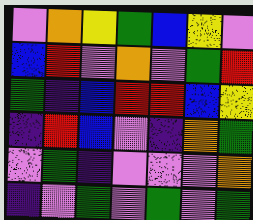[["violet", "orange", "yellow", "green", "blue", "yellow", "violet"], ["blue", "red", "violet", "orange", "violet", "green", "red"], ["green", "indigo", "blue", "red", "red", "blue", "yellow"], ["indigo", "red", "blue", "violet", "indigo", "orange", "green"], ["violet", "green", "indigo", "violet", "violet", "violet", "orange"], ["indigo", "violet", "green", "violet", "green", "violet", "green"]]